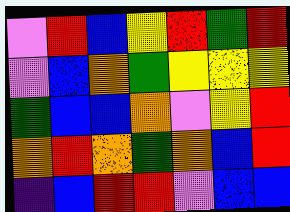[["violet", "red", "blue", "yellow", "red", "green", "red"], ["violet", "blue", "orange", "green", "yellow", "yellow", "yellow"], ["green", "blue", "blue", "orange", "violet", "yellow", "red"], ["orange", "red", "orange", "green", "orange", "blue", "red"], ["indigo", "blue", "red", "red", "violet", "blue", "blue"]]